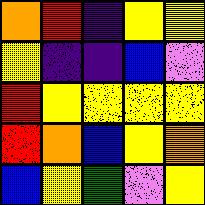[["orange", "red", "indigo", "yellow", "yellow"], ["yellow", "indigo", "indigo", "blue", "violet"], ["red", "yellow", "yellow", "yellow", "yellow"], ["red", "orange", "blue", "yellow", "orange"], ["blue", "yellow", "green", "violet", "yellow"]]